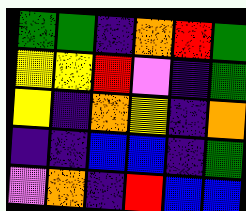[["green", "green", "indigo", "orange", "red", "green"], ["yellow", "yellow", "red", "violet", "indigo", "green"], ["yellow", "indigo", "orange", "yellow", "indigo", "orange"], ["indigo", "indigo", "blue", "blue", "indigo", "green"], ["violet", "orange", "indigo", "red", "blue", "blue"]]